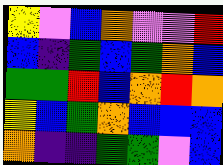[["yellow", "violet", "blue", "orange", "violet", "violet", "red"], ["blue", "indigo", "green", "blue", "green", "orange", "blue"], ["green", "green", "red", "blue", "orange", "red", "orange"], ["yellow", "blue", "green", "orange", "blue", "blue", "blue"], ["orange", "indigo", "indigo", "green", "green", "violet", "blue"]]